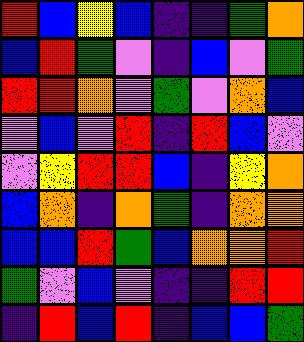[["red", "blue", "yellow", "blue", "indigo", "indigo", "green", "orange"], ["blue", "red", "green", "violet", "indigo", "blue", "violet", "green"], ["red", "red", "orange", "violet", "green", "violet", "orange", "blue"], ["violet", "blue", "violet", "red", "indigo", "red", "blue", "violet"], ["violet", "yellow", "red", "red", "blue", "indigo", "yellow", "orange"], ["blue", "orange", "indigo", "orange", "green", "indigo", "orange", "orange"], ["blue", "blue", "red", "green", "blue", "orange", "orange", "red"], ["green", "violet", "blue", "violet", "indigo", "indigo", "red", "red"], ["indigo", "red", "blue", "red", "indigo", "blue", "blue", "green"]]